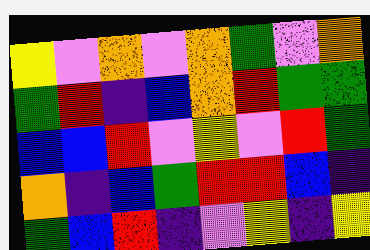[["yellow", "violet", "orange", "violet", "orange", "green", "violet", "orange"], ["green", "red", "indigo", "blue", "orange", "red", "green", "green"], ["blue", "blue", "red", "violet", "yellow", "violet", "red", "green"], ["orange", "indigo", "blue", "green", "red", "red", "blue", "indigo"], ["green", "blue", "red", "indigo", "violet", "yellow", "indigo", "yellow"]]